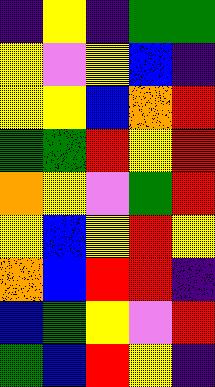[["indigo", "yellow", "indigo", "green", "green"], ["yellow", "violet", "yellow", "blue", "indigo"], ["yellow", "yellow", "blue", "orange", "red"], ["green", "green", "red", "yellow", "red"], ["orange", "yellow", "violet", "green", "red"], ["yellow", "blue", "yellow", "red", "yellow"], ["orange", "blue", "red", "red", "indigo"], ["blue", "green", "yellow", "violet", "red"], ["green", "blue", "red", "yellow", "indigo"]]